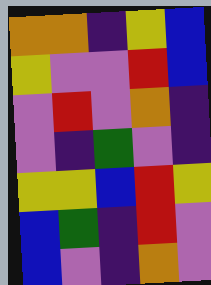[["orange", "orange", "indigo", "yellow", "blue"], ["yellow", "violet", "violet", "red", "blue"], ["violet", "red", "violet", "orange", "indigo"], ["violet", "indigo", "green", "violet", "indigo"], ["yellow", "yellow", "blue", "red", "yellow"], ["blue", "green", "indigo", "red", "violet"], ["blue", "violet", "indigo", "orange", "violet"]]